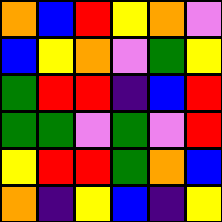[["orange", "blue", "red", "yellow", "orange", "violet"], ["blue", "yellow", "orange", "violet", "green", "yellow"], ["green", "red", "red", "indigo", "blue", "red"], ["green", "green", "violet", "green", "violet", "red"], ["yellow", "red", "red", "green", "orange", "blue"], ["orange", "indigo", "yellow", "blue", "indigo", "yellow"]]